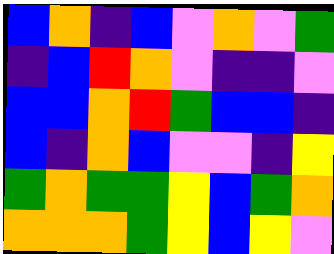[["blue", "orange", "indigo", "blue", "violet", "orange", "violet", "green"], ["indigo", "blue", "red", "orange", "violet", "indigo", "indigo", "violet"], ["blue", "blue", "orange", "red", "green", "blue", "blue", "indigo"], ["blue", "indigo", "orange", "blue", "violet", "violet", "indigo", "yellow"], ["green", "orange", "green", "green", "yellow", "blue", "green", "orange"], ["orange", "orange", "orange", "green", "yellow", "blue", "yellow", "violet"]]